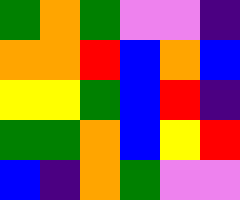[["green", "orange", "green", "violet", "violet", "indigo"], ["orange", "orange", "red", "blue", "orange", "blue"], ["yellow", "yellow", "green", "blue", "red", "indigo"], ["green", "green", "orange", "blue", "yellow", "red"], ["blue", "indigo", "orange", "green", "violet", "violet"]]